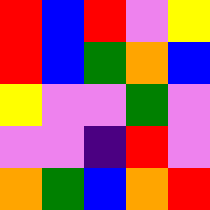[["red", "blue", "red", "violet", "yellow"], ["red", "blue", "green", "orange", "blue"], ["yellow", "violet", "violet", "green", "violet"], ["violet", "violet", "indigo", "red", "violet"], ["orange", "green", "blue", "orange", "red"]]